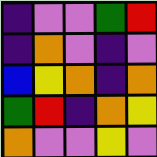[["indigo", "violet", "violet", "green", "red"], ["indigo", "orange", "violet", "indigo", "violet"], ["blue", "yellow", "orange", "indigo", "orange"], ["green", "red", "indigo", "orange", "yellow"], ["orange", "violet", "violet", "yellow", "violet"]]